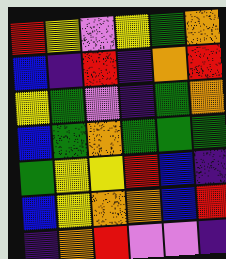[["red", "yellow", "violet", "yellow", "green", "orange"], ["blue", "indigo", "red", "indigo", "orange", "red"], ["yellow", "green", "violet", "indigo", "green", "orange"], ["blue", "green", "orange", "green", "green", "green"], ["green", "yellow", "yellow", "red", "blue", "indigo"], ["blue", "yellow", "orange", "orange", "blue", "red"], ["indigo", "orange", "red", "violet", "violet", "indigo"]]